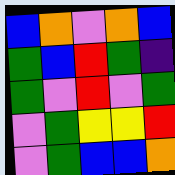[["blue", "orange", "violet", "orange", "blue"], ["green", "blue", "red", "green", "indigo"], ["green", "violet", "red", "violet", "green"], ["violet", "green", "yellow", "yellow", "red"], ["violet", "green", "blue", "blue", "orange"]]